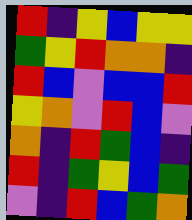[["red", "indigo", "yellow", "blue", "yellow", "yellow"], ["green", "yellow", "red", "orange", "orange", "indigo"], ["red", "blue", "violet", "blue", "blue", "red"], ["yellow", "orange", "violet", "red", "blue", "violet"], ["orange", "indigo", "red", "green", "blue", "indigo"], ["red", "indigo", "green", "yellow", "blue", "green"], ["violet", "indigo", "red", "blue", "green", "orange"]]